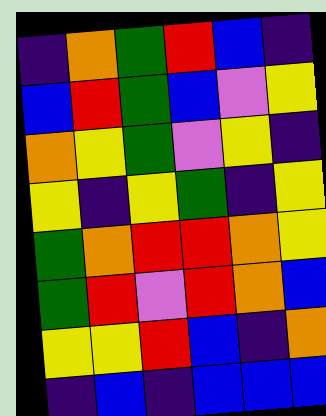[["indigo", "orange", "green", "red", "blue", "indigo"], ["blue", "red", "green", "blue", "violet", "yellow"], ["orange", "yellow", "green", "violet", "yellow", "indigo"], ["yellow", "indigo", "yellow", "green", "indigo", "yellow"], ["green", "orange", "red", "red", "orange", "yellow"], ["green", "red", "violet", "red", "orange", "blue"], ["yellow", "yellow", "red", "blue", "indigo", "orange"], ["indigo", "blue", "indigo", "blue", "blue", "blue"]]